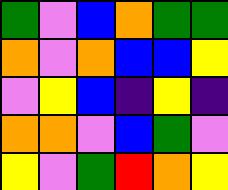[["green", "violet", "blue", "orange", "green", "green"], ["orange", "violet", "orange", "blue", "blue", "yellow"], ["violet", "yellow", "blue", "indigo", "yellow", "indigo"], ["orange", "orange", "violet", "blue", "green", "violet"], ["yellow", "violet", "green", "red", "orange", "yellow"]]